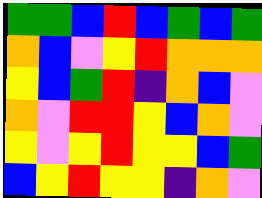[["green", "green", "blue", "red", "blue", "green", "blue", "green"], ["orange", "blue", "violet", "yellow", "red", "orange", "orange", "orange"], ["yellow", "blue", "green", "red", "indigo", "orange", "blue", "violet"], ["orange", "violet", "red", "red", "yellow", "blue", "orange", "violet"], ["yellow", "violet", "yellow", "red", "yellow", "yellow", "blue", "green"], ["blue", "yellow", "red", "yellow", "yellow", "indigo", "orange", "violet"]]